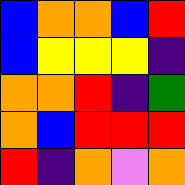[["blue", "orange", "orange", "blue", "red"], ["blue", "yellow", "yellow", "yellow", "indigo"], ["orange", "orange", "red", "indigo", "green"], ["orange", "blue", "red", "red", "red"], ["red", "indigo", "orange", "violet", "orange"]]